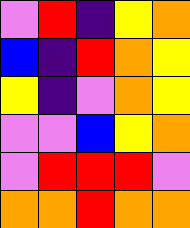[["violet", "red", "indigo", "yellow", "orange"], ["blue", "indigo", "red", "orange", "yellow"], ["yellow", "indigo", "violet", "orange", "yellow"], ["violet", "violet", "blue", "yellow", "orange"], ["violet", "red", "red", "red", "violet"], ["orange", "orange", "red", "orange", "orange"]]